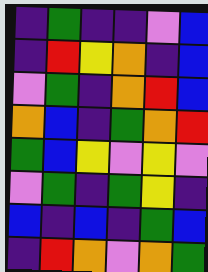[["indigo", "green", "indigo", "indigo", "violet", "blue"], ["indigo", "red", "yellow", "orange", "indigo", "blue"], ["violet", "green", "indigo", "orange", "red", "blue"], ["orange", "blue", "indigo", "green", "orange", "red"], ["green", "blue", "yellow", "violet", "yellow", "violet"], ["violet", "green", "indigo", "green", "yellow", "indigo"], ["blue", "indigo", "blue", "indigo", "green", "blue"], ["indigo", "red", "orange", "violet", "orange", "green"]]